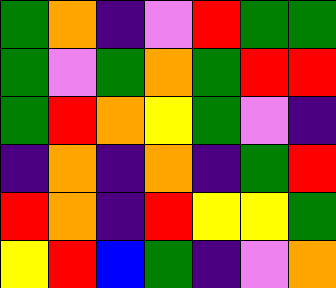[["green", "orange", "indigo", "violet", "red", "green", "green"], ["green", "violet", "green", "orange", "green", "red", "red"], ["green", "red", "orange", "yellow", "green", "violet", "indigo"], ["indigo", "orange", "indigo", "orange", "indigo", "green", "red"], ["red", "orange", "indigo", "red", "yellow", "yellow", "green"], ["yellow", "red", "blue", "green", "indigo", "violet", "orange"]]